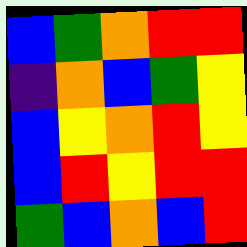[["blue", "green", "orange", "red", "red"], ["indigo", "orange", "blue", "green", "yellow"], ["blue", "yellow", "orange", "red", "yellow"], ["blue", "red", "yellow", "red", "red"], ["green", "blue", "orange", "blue", "red"]]